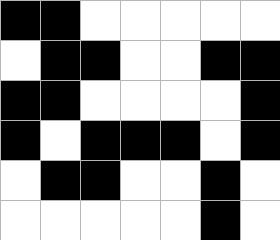[["black", "black", "white", "white", "white", "white", "white"], ["white", "black", "black", "white", "white", "black", "black"], ["black", "black", "white", "white", "white", "white", "black"], ["black", "white", "black", "black", "black", "white", "black"], ["white", "black", "black", "white", "white", "black", "white"], ["white", "white", "white", "white", "white", "black", "white"]]